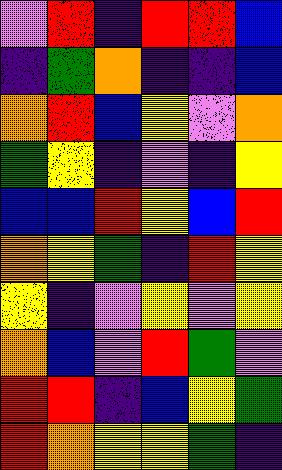[["violet", "red", "indigo", "red", "red", "blue"], ["indigo", "green", "orange", "indigo", "indigo", "blue"], ["orange", "red", "blue", "yellow", "violet", "orange"], ["green", "yellow", "indigo", "violet", "indigo", "yellow"], ["blue", "blue", "red", "yellow", "blue", "red"], ["orange", "yellow", "green", "indigo", "red", "yellow"], ["yellow", "indigo", "violet", "yellow", "violet", "yellow"], ["orange", "blue", "violet", "red", "green", "violet"], ["red", "red", "indigo", "blue", "yellow", "green"], ["red", "orange", "yellow", "yellow", "green", "indigo"]]